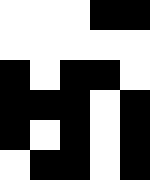[["white", "white", "white", "black", "black"], ["white", "white", "white", "white", "white"], ["black", "white", "black", "black", "white"], ["black", "black", "black", "white", "black"], ["black", "white", "black", "white", "black"], ["white", "black", "black", "white", "black"]]